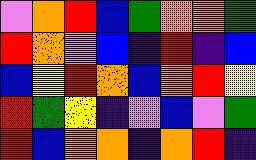[["violet", "orange", "red", "blue", "green", "orange", "orange", "green"], ["red", "orange", "violet", "blue", "indigo", "red", "indigo", "blue"], ["blue", "yellow", "red", "orange", "blue", "orange", "red", "yellow"], ["red", "green", "yellow", "indigo", "violet", "blue", "violet", "green"], ["red", "blue", "orange", "orange", "indigo", "orange", "red", "indigo"]]